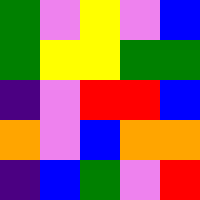[["green", "violet", "yellow", "violet", "blue"], ["green", "yellow", "yellow", "green", "green"], ["indigo", "violet", "red", "red", "blue"], ["orange", "violet", "blue", "orange", "orange"], ["indigo", "blue", "green", "violet", "red"]]